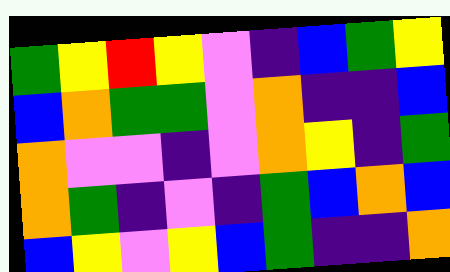[["green", "yellow", "red", "yellow", "violet", "indigo", "blue", "green", "yellow"], ["blue", "orange", "green", "green", "violet", "orange", "indigo", "indigo", "blue"], ["orange", "violet", "violet", "indigo", "violet", "orange", "yellow", "indigo", "green"], ["orange", "green", "indigo", "violet", "indigo", "green", "blue", "orange", "blue"], ["blue", "yellow", "violet", "yellow", "blue", "green", "indigo", "indigo", "orange"]]